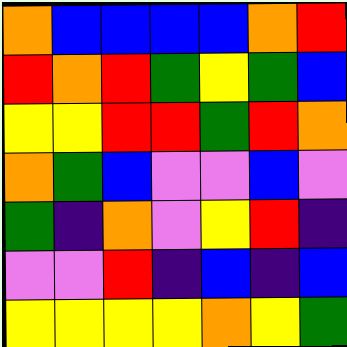[["orange", "blue", "blue", "blue", "blue", "orange", "red"], ["red", "orange", "red", "green", "yellow", "green", "blue"], ["yellow", "yellow", "red", "red", "green", "red", "orange"], ["orange", "green", "blue", "violet", "violet", "blue", "violet"], ["green", "indigo", "orange", "violet", "yellow", "red", "indigo"], ["violet", "violet", "red", "indigo", "blue", "indigo", "blue"], ["yellow", "yellow", "yellow", "yellow", "orange", "yellow", "green"]]